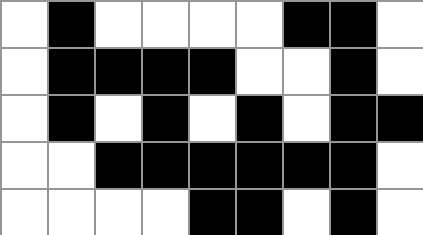[["white", "black", "white", "white", "white", "white", "black", "black", "white"], ["white", "black", "black", "black", "black", "white", "white", "black", "white"], ["white", "black", "white", "black", "white", "black", "white", "black", "black"], ["white", "white", "black", "black", "black", "black", "black", "black", "white"], ["white", "white", "white", "white", "black", "black", "white", "black", "white"]]